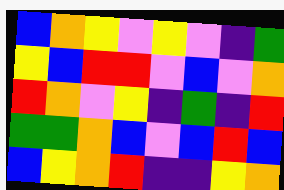[["blue", "orange", "yellow", "violet", "yellow", "violet", "indigo", "green"], ["yellow", "blue", "red", "red", "violet", "blue", "violet", "orange"], ["red", "orange", "violet", "yellow", "indigo", "green", "indigo", "red"], ["green", "green", "orange", "blue", "violet", "blue", "red", "blue"], ["blue", "yellow", "orange", "red", "indigo", "indigo", "yellow", "orange"]]